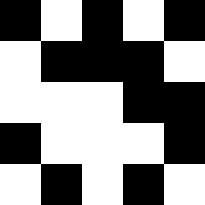[["black", "white", "black", "white", "black"], ["white", "black", "black", "black", "white"], ["white", "white", "white", "black", "black"], ["black", "white", "white", "white", "black"], ["white", "black", "white", "black", "white"]]